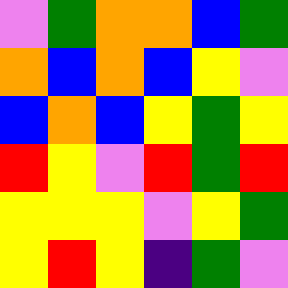[["violet", "green", "orange", "orange", "blue", "green"], ["orange", "blue", "orange", "blue", "yellow", "violet"], ["blue", "orange", "blue", "yellow", "green", "yellow"], ["red", "yellow", "violet", "red", "green", "red"], ["yellow", "yellow", "yellow", "violet", "yellow", "green"], ["yellow", "red", "yellow", "indigo", "green", "violet"]]